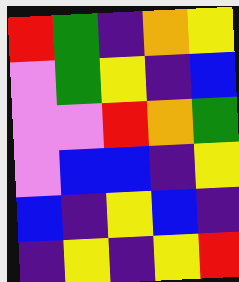[["red", "green", "indigo", "orange", "yellow"], ["violet", "green", "yellow", "indigo", "blue"], ["violet", "violet", "red", "orange", "green"], ["violet", "blue", "blue", "indigo", "yellow"], ["blue", "indigo", "yellow", "blue", "indigo"], ["indigo", "yellow", "indigo", "yellow", "red"]]